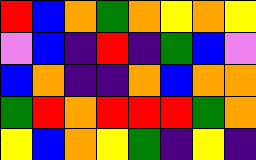[["red", "blue", "orange", "green", "orange", "yellow", "orange", "yellow"], ["violet", "blue", "indigo", "red", "indigo", "green", "blue", "violet"], ["blue", "orange", "indigo", "indigo", "orange", "blue", "orange", "orange"], ["green", "red", "orange", "red", "red", "red", "green", "orange"], ["yellow", "blue", "orange", "yellow", "green", "indigo", "yellow", "indigo"]]